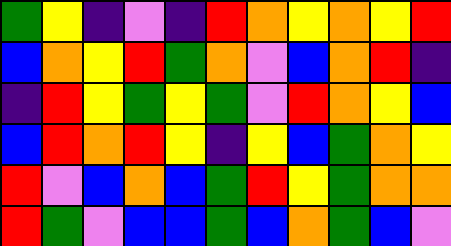[["green", "yellow", "indigo", "violet", "indigo", "red", "orange", "yellow", "orange", "yellow", "red"], ["blue", "orange", "yellow", "red", "green", "orange", "violet", "blue", "orange", "red", "indigo"], ["indigo", "red", "yellow", "green", "yellow", "green", "violet", "red", "orange", "yellow", "blue"], ["blue", "red", "orange", "red", "yellow", "indigo", "yellow", "blue", "green", "orange", "yellow"], ["red", "violet", "blue", "orange", "blue", "green", "red", "yellow", "green", "orange", "orange"], ["red", "green", "violet", "blue", "blue", "green", "blue", "orange", "green", "blue", "violet"]]